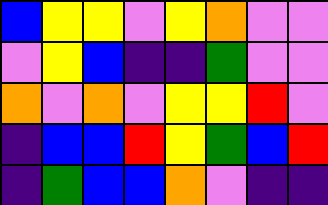[["blue", "yellow", "yellow", "violet", "yellow", "orange", "violet", "violet"], ["violet", "yellow", "blue", "indigo", "indigo", "green", "violet", "violet"], ["orange", "violet", "orange", "violet", "yellow", "yellow", "red", "violet"], ["indigo", "blue", "blue", "red", "yellow", "green", "blue", "red"], ["indigo", "green", "blue", "blue", "orange", "violet", "indigo", "indigo"]]